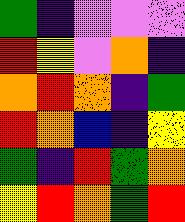[["green", "indigo", "violet", "violet", "violet"], ["red", "yellow", "violet", "orange", "indigo"], ["orange", "red", "orange", "indigo", "green"], ["red", "orange", "blue", "indigo", "yellow"], ["green", "indigo", "red", "green", "orange"], ["yellow", "red", "orange", "green", "red"]]